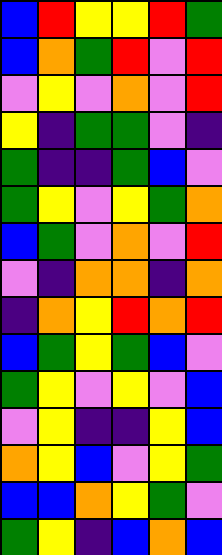[["blue", "red", "yellow", "yellow", "red", "green"], ["blue", "orange", "green", "red", "violet", "red"], ["violet", "yellow", "violet", "orange", "violet", "red"], ["yellow", "indigo", "green", "green", "violet", "indigo"], ["green", "indigo", "indigo", "green", "blue", "violet"], ["green", "yellow", "violet", "yellow", "green", "orange"], ["blue", "green", "violet", "orange", "violet", "red"], ["violet", "indigo", "orange", "orange", "indigo", "orange"], ["indigo", "orange", "yellow", "red", "orange", "red"], ["blue", "green", "yellow", "green", "blue", "violet"], ["green", "yellow", "violet", "yellow", "violet", "blue"], ["violet", "yellow", "indigo", "indigo", "yellow", "blue"], ["orange", "yellow", "blue", "violet", "yellow", "green"], ["blue", "blue", "orange", "yellow", "green", "violet"], ["green", "yellow", "indigo", "blue", "orange", "blue"]]